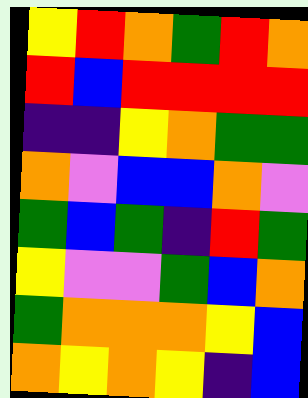[["yellow", "red", "orange", "green", "red", "orange"], ["red", "blue", "red", "red", "red", "red"], ["indigo", "indigo", "yellow", "orange", "green", "green"], ["orange", "violet", "blue", "blue", "orange", "violet"], ["green", "blue", "green", "indigo", "red", "green"], ["yellow", "violet", "violet", "green", "blue", "orange"], ["green", "orange", "orange", "orange", "yellow", "blue"], ["orange", "yellow", "orange", "yellow", "indigo", "blue"]]